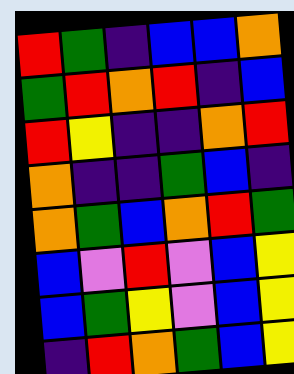[["red", "green", "indigo", "blue", "blue", "orange"], ["green", "red", "orange", "red", "indigo", "blue"], ["red", "yellow", "indigo", "indigo", "orange", "red"], ["orange", "indigo", "indigo", "green", "blue", "indigo"], ["orange", "green", "blue", "orange", "red", "green"], ["blue", "violet", "red", "violet", "blue", "yellow"], ["blue", "green", "yellow", "violet", "blue", "yellow"], ["indigo", "red", "orange", "green", "blue", "yellow"]]